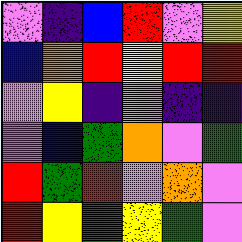[["violet", "indigo", "blue", "red", "violet", "yellow"], ["blue", "orange", "red", "yellow", "red", "red"], ["violet", "yellow", "indigo", "violet", "indigo", "indigo"], ["violet", "blue", "green", "orange", "violet", "green"], ["red", "green", "red", "violet", "orange", "violet"], ["red", "yellow", "green", "yellow", "green", "violet"]]